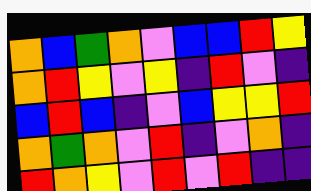[["orange", "blue", "green", "orange", "violet", "blue", "blue", "red", "yellow"], ["orange", "red", "yellow", "violet", "yellow", "indigo", "red", "violet", "indigo"], ["blue", "red", "blue", "indigo", "violet", "blue", "yellow", "yellow", "red"], ["orange", "green", "orange", "violet", "red", "indigo", "violet", "orange", "indigo"], ["red", "orange", "yellow", "violet", "red", "violet", "red", "indigo", "indigo"]]